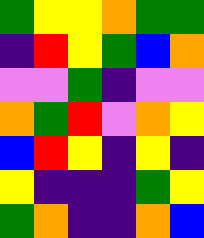[["green", "yellow", "yellow", "orange", "green", "green"], ["indigo", "red", "yellow", "green", "blue", "orange"], ["violet", "violet", "green", "indigo", "violet", "violet"], ["orange", "green", "red", "violet", "orange", "yellow"], ["blue", "red", "yellow", "indigo", "yellow", "indigo"], ["yellow", "indigo", "indigo", "indigo", "green", "yellow"], ["green", "orange", "indigo", "indigo", "orange", "blue"]]